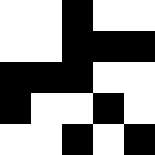[["white", "white", "black", "white", "white"], ["white", "white", "black", "black", "black"], ["black", "black", "black", "white", "white"], ["black", "white", "white", "black", "white"], ["white", "white", "black", "white", "black"]]